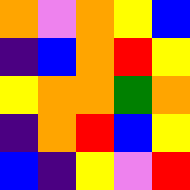[["orange", "violet", "orange", "yellow", "blue"], ["indigo", "blue", "orange", "red", "yellow"], ["yellow", "orange", "orange", "green", "orange"], ["indigo", "orange", "red", "blue", "yellow"], ["blue", "indigo", "yellow", "violet", "red"]]